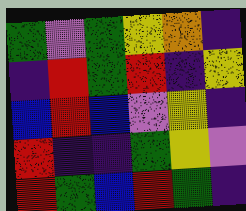[["green", "violet", "green", "yellow", "orange", "indigo"], ["indigo", "red", "green", "red", "indigo", "yellow"], ["blue", "red", "blue", "violet", "yellow", "indigo"], ["red", "indigo", "indigo", "green", "yellow", "violet"], ["red", "green", "blue", "red", "green", "indigo"]]